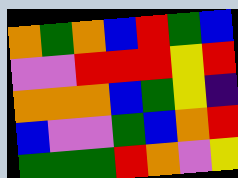[["orange", "green", "orange", "blue", "red", "green", "blue"], ["violet", "violet", "red", "red", "red", "yellow", "red"], ["orange", "orange", "orange", "blue", "green", "yellow", "indigo"], ["blue", "violet", "violet", "green", "blue", "orange", "red"], ["green", "green", "green", "red", "orange", "violet", "yellow"]]